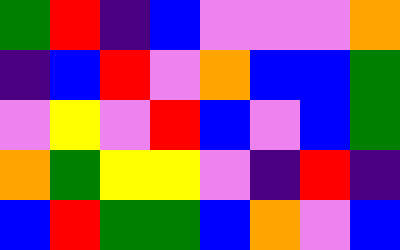[["green", "red", "indigo", "blue", "violet", "violet", "violet", "orange"], ["indigo", "blue", "red", "violet", "orange", "blue", "blue", "green"], ["violet", "yellow", "violet", "red", "blue", "violet", "blue", "green"], ["orange", "green", "yellow", "yellow", "violet", "indigo", "red", "indigo"], ["blue", "red", "green", "green", "blue", "orange", "violet", "blue"]]